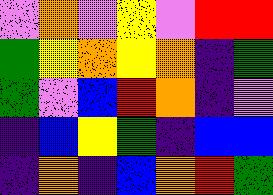[["violet", "orange", "violet", "yellow", "violet", "red", "red"], ["green", "yellow", "orange", "yellow", "orange", "indigo", "green"], ["green", "violet", "blue", "red", "orange", "indigo", "violet"], ["indigo", "blue", "yellow", "green", "indigo", "blue", "blue"], ["indigo", "orange", "indigo", "blue", "orange", "red", "green"]]